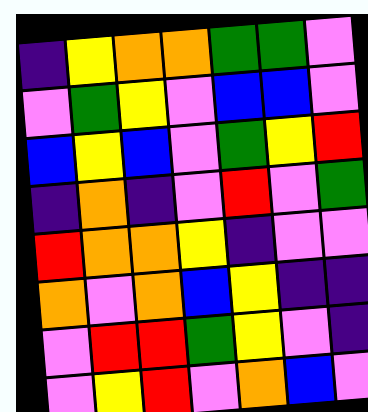[["indigo", "yellow", "orange", "orange", "green", "green", "violet"], ["violet", "green", "yellow", "violet", "blue", "blue", "violet"], ["blue", "yellow", "blue", "violet", "green", "yellow", "red"], ["indigo", "orange", "indigo", "violet", "red", "violet", "green"], ["red", "orange", "orange", "yellow", "indigo", "violet", "violet"], ["orange", "violet", "orange", "blue", "yellow", "indigo", "indigo"], ["violet", "red", "red", "green", "yellow", "violet", "indigo"], ["violet", "yellow", "red", "violet", "orange", "blue", "violet"]]